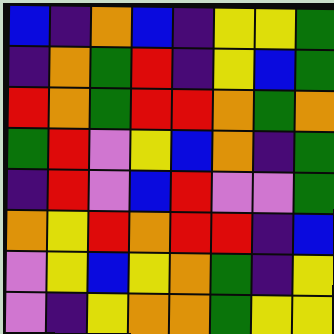[["blue", "indigo", "orange", "blue", "indigo", "yellow", "yellow", "green"], ["indigo", "orange", "green", "red", "indigo", "yellow", "blue", "green"], ["red", "orange", "green", "red", "red", "orange", "green", "orange"], ["green", "red", "violet", "yellow", "blue", "orange", "indigo", "green"], ["indigo", "red", "violet", "blue", "red", "violet", "violet", "green"], ["orange", "yellow", "red", "orange", "red", "red", "indigo", "blue"], ["violet", "yellow", "blue", "yellow", "orange", "green", "indigo", "yellow"], ["violet", "indigo", "yellow", "orange", "orange", "green", "yellow", "yellow"]]